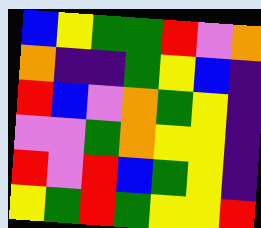[["blue", "yellow", "green", "green", "red", "violet", "orange"], ["orange", "indigo", "indigo", "green", "yellow", "blue", "indigo"], ["red", "blue", "violet", "orange", "green", "yellow", "indigo"], ["violet", "violet", "green", "orange", "yellow", "yellow", "indigo"], ["red", "violet", "red", "blue", "green", "yellow", "indigo"], ["yellow", "green", "red", "green", "yellow", "yellow", "red"]]